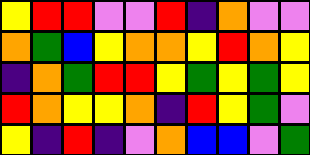[["yellow", "red", "red", "violet", "violet", "red", "indigo", "orange", "violet", "violet"], ["orange", "green", "blue", "yellow", "orange", "orange", "yellow", "red", "orange", "yellow"], ["indigo", "orange", "green", "red", "red", "yellow", "green", "yellow", "green", "yellow"], ["red", "orange", "yellow", "yellow", "orange", "indigo", "red", "yellow", "green", "violet"], ["yellow", "indigo", "red", "indigo", "violet", "orange", "blue", "blue", "violet", "green"]]